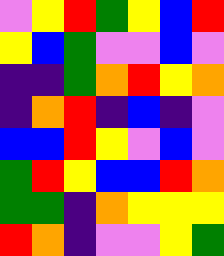[["violet", "yellow", "red", "green", "yellow", "blue", "red"], ["yellow", "blue", "green", "violet", "violet", "blue", "violet"], ["indigo", "indigo", "green", "orange", "red", "yellow", "orange"], ["indigo", "orange", "red", "indigo", "blue", "indigo", "violet"], ["blue", "blue", "red", "yellow", "violet", "blue", "violet"], ["green", "red", "yellow", "blue", "blue", "red", "orange"], ["green", "green", "indigo", "orange", "yellow", "yellow", "yellow"], ["red", "orange", "indigo", "violet", "violet", "yellow", "green"]]